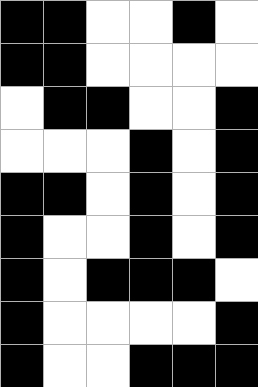[["black", "black", "white", "white", "black", "white"], ["black", "black", "white", "white", "white", "white"], ["white", "black", "black", "white", "white", "black"], ["white", "white", "white", "black", "white", "black"], ["black", "black", "white", "black", "white", "black"], ["black", "white", "white", "black", "white", "black"], ["black", "white", "black", "black", "black", "white"], ["black", "white", "white", "white", "white", "black"], ["black", "white", "white", "black", "black", "black"]]